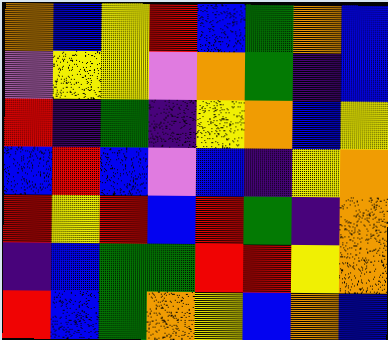[["orange", "blue", "yellow", "red", "blue", "green", "orange", "blue"], ["violet", "yellow", "yellow", "violet", "orange", "green", "indigo", "blue"], ["red", "indigo", "green", "indigo", "yellow", "orange", "blue", "yellow"], ["blue", "red", "blue", "violet", "blue", "indigo", "yellow", "orange"], ["red", "yellow", "red", "blue", "red", "green", "indigo", "orange"], ["indigo", "blue", "green", "green", "red", "red", "yellow", "orange"], ["red", "blue", "green", "orange", "yellow", "blue", "orange", "blue"]]